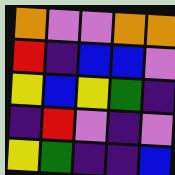[["orange", "violet", "violet", "orange", "orange"], ["red", "indigo", "blue", "blue", "violet"], ["yellow", "blue", "yellow", "green", "indigo"], ["indigo", "red", "violet", "indigo", "violet"], ["yellow", "green", "indigo", "indigo", "blue"]]